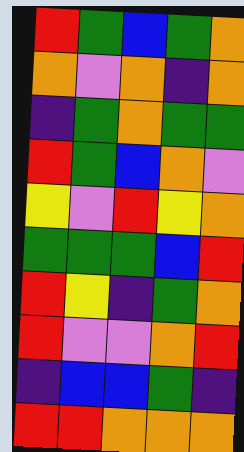[["red", "green", "blue", "green", "orange"], ["orange", "violet", "orange", "indigo", "orange"], ["indigo", "green", "orange", "green", "green"], ["red", "green", "blue", "orange", "violet"], ["yellow", "violet", "red", "yellow", "orange"], ["green", "green", "green", "blue", "red"], ["red", "yellow", "indigo", "green", "orange"], ["red", "violet", "violet", "orange", "red"], ["indigo", "blue", "blue", "green", "indigo"], ["red", "red", "orange", "orange", "orange"]]